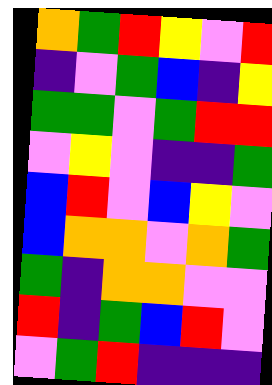[["orange", "green", "red", "yellow", "violet", "red"], ["indigo", "violet", "green", "blue", "indigo", "yellow"], ["green", "green", "violet", "green", "red", "red"], ["violet", "yellow", "violet", "indigo", "indigo", "green"], ["blue", "red", "violet", "blue", "yellow", "violet"], ["blue", "orange", "orange", "violet", "orange", "green"], ["green", "indigo", "orange", "orange", "violet", "violet"], ["red", "indigo", "green", "blue", "red", "violet"], ["violet", "green", "red", "indigo", "indigo", "indigo"]]